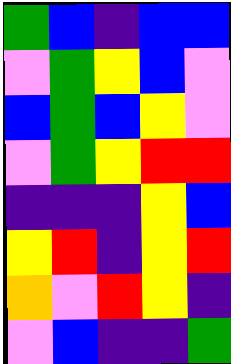[["green", "blue", "indigo", "blue", "blue"], ["violet", "green", "yellow", "blue", "violet"], ["blue", "green", "blue", "yellow", "violet"], ["violet", "green", "yellow", "red", "red"], ["indigo", "indigo", "indigo", "yellow", "blue"], ["yellow", "red", "indigo", "yellow", "red"], ["orange", "violet", "red", "yellow", "indigo"], ["violet", "blue", "indigo", "indigo", "green"]]